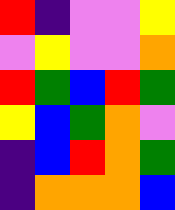[["red", "indigo", "violet", "violet", "yellow"], ["violet", "yellow", "violet", "violet", "orange"], ["red", "green", "blue", "red", "green"], ["yellow", "blue", "green", "orange", "violet"], ["indigo", "blue", "red", "orange", "green"], ["indigo", "orange", "orange", "orange", "blue"]]